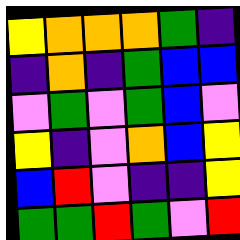[["yellow", "orange", "orange", "orange", "green", "indigo"], ["indigo", "orange", "indigo", "green", "blue", "blue"], ["violet", "green", "violet", "green", "blue", "violet"], ["yellow", "indigo", "violet", "orange", "blue", "yellow"], ["blue", "red", "violet", "indigo", "indigo", "yellow"], ["green", "green", "red", "green", "violet", "red"]]